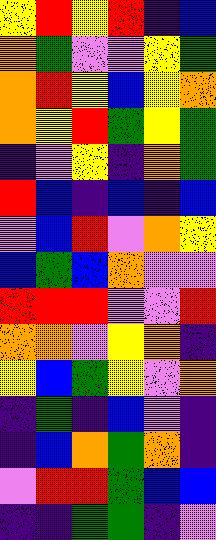[["yellow", "red", "yellow", "red", "indigo", "blue"], ["orange", "green", "violet", "violet", "yellow", "green"], ["orange", "red", "yellow", "blue", "yellow", "orange"], ["orange", "yellow", "red", "green", "yellow", "green"], ["indigo", "violet", "yellow", "indigo", "orange", "green"], ["red", "blue", "indigo", "blue", "indigo", "blue"], ["violet", "blue", "red", "violet", "orange", "yellow"], ["blue", "green", "blue", "orange", "violet", "violet"], ["red", "red", "red", "violet", "violet", "red"], ["orange", "orange", "violet", "yellow", "orange", "indigo"], ["yellow", "blue", "green", "yellow", "violet", "orange"], ["indigo", "green", "indigo", "blue", "violet", "indigo"], ["indigo", "blue", "orange", "green", "orange", "indigo"], ["violet", "red", "red", "green", "blue", "blue"], ["indigo", "indigo", "green", "green", "indigo", "violet"]]